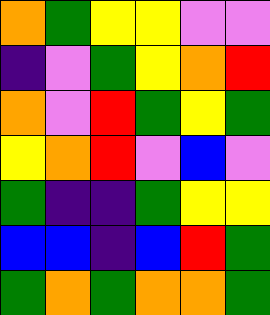[["orange", "green", "yellow", "yellow", "violet", "violet"], ["indigo", "violet", "green", "yellow", "orange", "red"], ["orange", "violet", "red", "green", "yellow", "green"], ["yellow", "orange", "red", "violet", "blue", "violet"], ["green", "indigo", "indigo", "green", "yellow", "yellow"], ["blue", "blue", "indigo", "blue", "red", "green"], ["green", "orange", "green", "orange", "orange", "green"]]